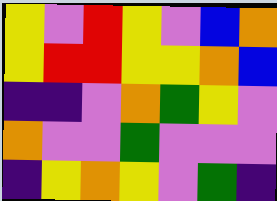[["yellow", "violet", "red", "yellow", "violet", "blue", "orange"], ["yellow", "red", "red", "yellow", "yellow", "orange", "blue"], ["indigo", "indigo", "violet", "orange", "green", "yellow", "violet"], ["orange", "violet", "violet", "green", "violet", "violet", "violet"], ["indigo", "yellow", "orange", "yellow", "violet", "green", "indigo"]]